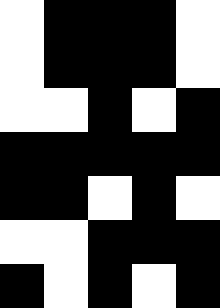[["white", "black", "black", "black", "white"], ["white", "black", "black", "black", "white"], ["white", "white", "black", "white", "black"], ["black", "black", "black", "black", "black"], ["black", "black", "white", "black", "white"], ["white", "white", "black", "black", "black"], ["black", "white", "black", "white", "black"]]